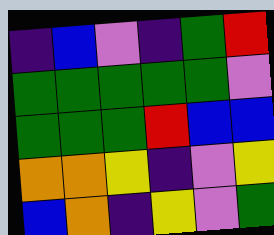[["indigo", "blue", "violet", "indigo", "green", "red"], ["green", "green", "green", "green", "green", "violet"], ["green", "green", "green", "red", "blue", "blue"], ["orange", "orange", "yellow", "indigo", "violet", "yellow"], ["blue", "orange", "indigo", "yellow", "violet", "green"]]